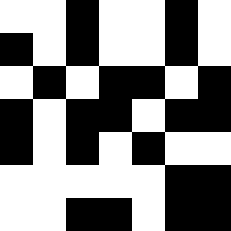[["white", "white", "black", "white", "white", "black", "white"], ["black", "white", "black", "white", "white", "black", "white"], ["white", "black", "white", "black", "black", "white", "black"], ["black", "white", "black", "black", "white", "black", "black"], ["black", "white", "black", "white", "black", "white", "white"], ["white", "white", "white", "white", "white", "black", "black"], ["white", "white", "black", "black", "white", "black", "black"]]